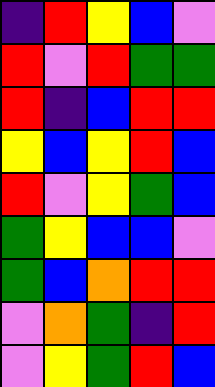[["indigo", "red", "yellow", "blue", "violet"], ["red", "violet", "red", "green", "green"], ["red", "indigo", "blue", "red", "red"], ["yellow", "blue", "yellow", "red", "blue"], ["red", "violet", "yellow", "green", "blue"], ["green", "yellow", "blue", "blue", "violet"], ["green", "blue", "orange", "red", "red"], ["violet", "orange", "green", "indigo", "red"], ["violet", "yellow", "green", "red", "blue"]]